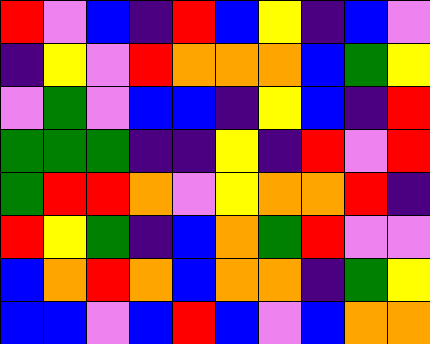[["red", "violet", "blue", "indigo", "red", "blue", "yellow", "indigo", "blue", "violet"], ["indigo", "yellow", "violet", "red", "orange", "orange", "orange", "blue", "green", "yellow"], ["violet", "green", "violet", "blue", "blue", "indigo", "yellow", "blue", "indigo", "red"], ["green", "green", "green", "indigo", "indigo", "yellow", "indigo", "red", "violet", "red"], ["green", "red", "red", "orange", "violet", "yellow", "orange", "orange", "red", "indigo"], ["red", "yellow", "green", "indigo", "blue", "orange", "green", "red", "violet", "violet"], ["blue", "orange", "red", "orange", "blue", "orange", "orange", "indigo", "green", "yellow"], ["blue", "blue", "violet", "blue", "red", "blue", "violet", "blue", "orange", "orange"]]